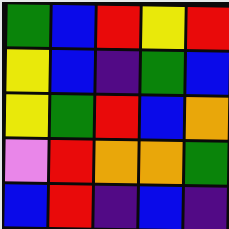[["green", "blue", "red", "yellow", "red"], ["yellow", "blue", "indigo", "green", "blue"], ["yellow", "green", "red", "blue", "orange"], ["violet", "red", "orange", "orange", "green"], ["blue", "red", "indigo", "blue", "indigo"]]